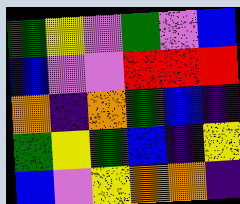[["green", "yellow", "violet", "green", "violet", "blue"], ["blue", "violet", "violet", "red", "red", "red"], ["orange", "indigo", "orange", "green", "blue", "indigo"], ["green", "yellow", "green", "blue", "indigo", "yellow"], ["blue", "violet", "yellow", "orange", "orange", "indigo"]]